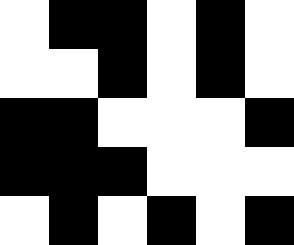[["white", "black", "black", "white", "black", "white"], ["white", "white", "black", "white", "black", "white"], ["black", "black", "white", "white", "white", "black"], ["black", "black", "black", "white", "white", "white"], ["white", "black", "white", "black", "white", "black"]]